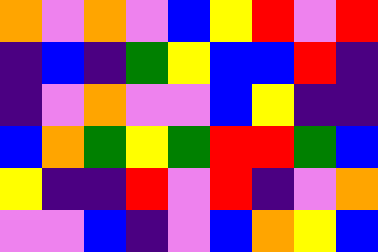[["orange", "violet", "orange", "violet", "blue", "yellow", "red", "violet", "red"], ["indigo", "blue", "indigo", "green", "yellow", "blue", "blue", "red", "indigo"], ["indigo", "violet", "orange", "violet", "violet", "blue", "yellow", "indigo", "indigo"], ["blue", "orange", "green", "yellow", "green", "red", "red", "green", "blue"], ["yellow", "indigo", "indigo", "red", "violet", "red", "indigo", "violet", "orange"], ["violet", "violet", "blue", "indigo", "violet", "blue", "orange", "yellow", "blue"]]